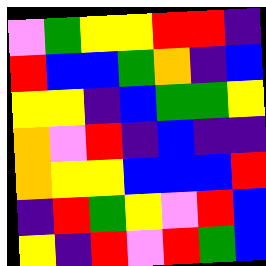[["violet", "green", "yellow", "yellow", "red", "red", "indigo"], ["red", "blue", "blue", "green", "orange", "indigo", "blue"], ["yellow", "yellow", "indigo", "blue", "green", "green", "yellow"], ["orange", "violet", "red", "indigo", "blue", "indigo", "indigo"], ["orange", "yellow", "yellow", "blue", "blue", "blue", "red"], ["indigo", "red", "green", "yellow", "violet", "red", "blue"], ["yellow", "indigo", "red", "violet", "red", "green", "blue"]]